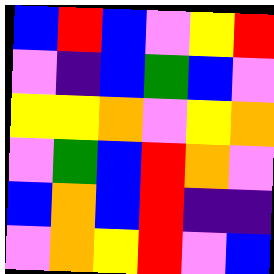[["blue", "red", "blue", "violet", "yellow", "red"], ["violet", "indigo", "blue", "green", "blue", "violet"], ["yellow", "yellow", "orange", "violet", "yellow", "orange"], ["violet", "green", "blue", "red", "orange", "violet"], ["blue", "orange", "blue", "red", "indigo", "indigo"], ["violet", "orange", "yellow", "red", "violet", "blue"]]